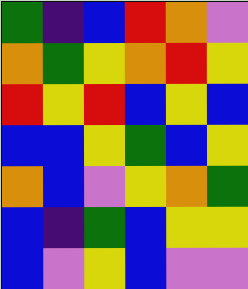[["green", "indigo", "blue", "red", "orange", "violet"], ["orange", "green", "yellow", "orange", "red", "yellow"], ["red", "yellow", "red", "blue", "yellow", "blue"], ["blue", "blue", "yellow", "green", "blue", "yellow"], ["orange", "blue", "violet", "yellow", "orange", "green"], ["blue", "indigo", "green", "blue", "yellow", "yellow"], ["blue", "violet", "yellow", "blue", "violet", "violet"]]